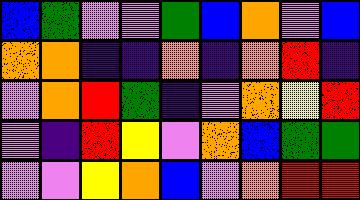[["blue", "green", "violet", "violet", "green", "blue", "orange", "violet", "blue"], ["orange", "orange", "indigo", "indigo", "orange", "indigo", "orange", "red", "indigo"], ["violet", "orange", "red", "green", "indigo", "violet", "orange", "yellow", "red"], ["violet", "indigo", "red", "yellow", "violet", "orange", "blue", "green", "green"], ["violet", "violet", "yellow", "orange", "blue", "violet", "orange", "red", "red"]]